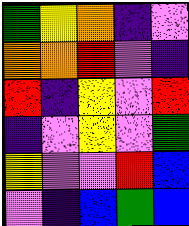[["green", "yellow", "orange", "indigo", "violet"], ["orange", "orange", "red", "violet", "indigo"], ["red", "indigo", "yellow", "violet", "red"], ["indigo", "violet", "yellow", "violet", "green"], ["yellow", "violet", "violet", "red", "blue"], ["violet", "indigo", "blue", "green", "blue"]]